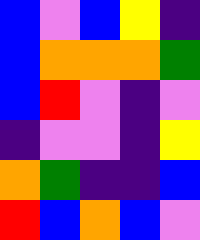[["blue", "violet", "blue", "yellow", "indigo"], ["blue", "orange", "orange", "orange", "green"], ["blue", "red", "violet", "indigo", "violet"], ["indigo", "violet", "violet", "indigo", "yellow"], ["orange", "green", "indigo", "indigo", "blue"], ["red", "blue", "orange", "blue", "violet"]]